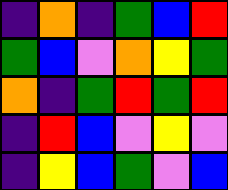[["indigo", "orange", "indigo", "green", "blue", "red"], ["green", "blue", "violet", "orange", "yellow", "green"], ["orange", "indigo", "green", "red", "green", "red"], ["indigo", "red", "blue", "violet", "yellow", "violet"], ["indigo", "yellow", "blue", "green", "violet", "blue"]]